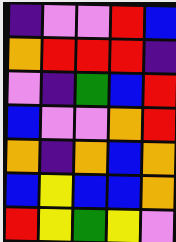[["indigo", "violet", "violet", "red", "blue"], ["orange", "red", "red", "red", "indigo"], ["violet", "indigo", "green", "blue", "red"], ["blue", "violet", "violet", "orange", "red"], ["orange", "indigo", "orange", "blue", "orange"], ["blue", "yellow", "blue", "blue", "orange"], ["red", "yellow", "green", "yellow", "violet"]]